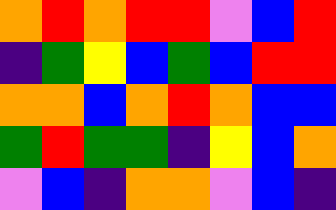[["orange", "red", "orange", "red", "red", "violet", "blue", "red"], ["indigo", "green", "yellow", "blue", "green", "blue", "red", "red"], ["orange", "orange", "blue", "orange", "red", "orange", "blue", "blue"], ["green", "red", "green", "green", "indigo", "yellow", "blue", "orange"], ["violet", "blue", "indigo", "orange", "orange", "violet", "blue", "indigo"]]